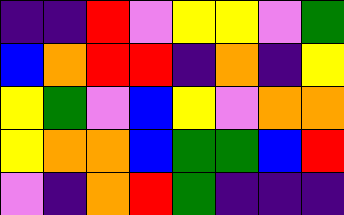[["indigo", "indigo", "red", "violet", "yellow", "yellow", "violet", "green"], ["blue", "orange", "red", "red", "indigo", "orange", "indigo", "yellow"], ["yellow", "green", "violet", "blue", "yellow", "violet", "orange", "orange"], ["yellow", "orange", "orange", "blue", "green", "green", "blue", "red"], ["violet", "indigo", "orange", "red", "green", "indigo", "indigo", "indigo"]]